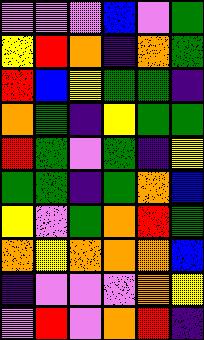[["violet", "violet", "violet", "blue", "violet", "green"], ["yellow", "red", "orange", "indigo", "orange", "green"], ["red", "blue", "yellow", "green", "green", "indigo"], ["orange", "green", "indigo", "yellow", "green", "green"], ["red", "green", "violet", "green", "indigo", "yellow"], ["green", "green", "indigo", "green", "orange", "blue"], ["yellow", "violet", "green", "orange", "red", "green"], ["orange", "yellow", "orange", "orange", "orange", "blue"], ["indigo", "violet", "violet", "violet", "orange", "yellow"], ["violet", "red", "violet", "orange", "red", "indigo"]]